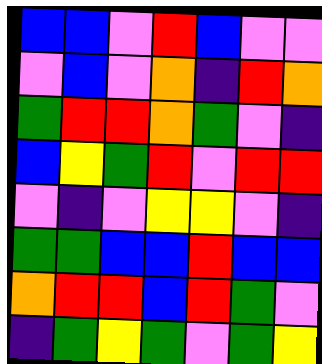[["blue", "blue", "violet", "red", "blue", "violet", "violet"], ["violet", "blue", "violet", "orange", "indigo", "red", "orange"], ["green", "red", "red", "orange", "green", "violet", "indigo"], ["blue", "yellow", "green", "red", "violet", "red", "red"], ["violet", "indigo", "violet", "yellow", "yellow", "violet", "indigo"], ["green", "green", "blue", "blue", "red", "blue", "blue"], ["orange", "red", "red", "blue", "red", "green", "violet"], ["indigo", "green", "yellow", "green", "violet", "green", "yellow"]]